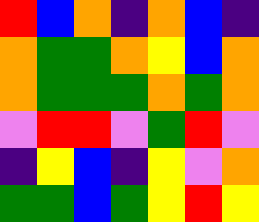[["red", "blue", "orange", "indigo", "orange", "blue", "indigo"], ["orange", "green", "green", "orange", "yellow", "blue", "orange"], ["orange", "green", "green", "green", "orange", "green", "orange"], ["violet", "red", "red", "violet", "green", "red", "violet"], ["indigo", "yellow", "blue", "indigo", "yellow", "violet", "orange"], ["green", "green", "blue", "green", "yellow", "red", "yellow"]]